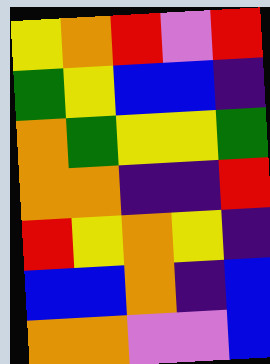[["yellow", "orange", "red", "violet", "red"], ["green", "yellow", "blue", "blue", "indigo"], ["orange", "green", "yellow", "yellow", "green"], ["orange", "orange", "indigo", "indigo", "red"], ["red", "yellow", "orange", "yellow", "indigo"], ["blue", "blue", "orange", "indigo", "blue"], ["orange", "orange", "violet", "violet", "blue"]]